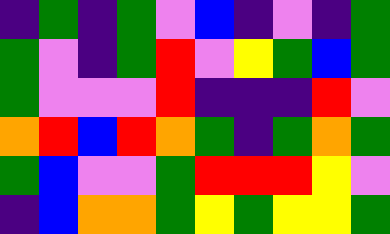[["indigo", "green", "indigo", "green", "violet", "blue", "indigo", "violet", "indigo", "green"], ["green", "violet", "indigo", "green", "red", "violet", "yellow", "green", "blue", "green"], ["green", "violet", "violet", "violet", "red", "indigo", "indigo", "indigo", "red", "violet"], ["orange", "red", "blue", "red", "orange", "green", "indigo", "green", "orange", "green"], ["green", "blue", "violet", "violet", "green", "red", "red", "red", "yellow", "violet"], ["indigo", "blue", "orange", "orange", "green", "yellow", "green", "yellow", "yellow", "green"]]